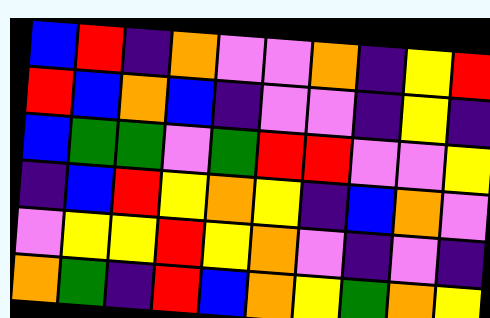[["blue", "red", "indigo", "orange", "violet", "violet", "orange", "indigo", "yellow", "red"], ["red", "blue", "orange", "blue", "indigo", "violet", "violet", "indigo", "yellow", "indigo"], ["blue", "green", "green", "violet", "green", "red", "red", "violet", "violet", "yellow"], ["indigo", "blue", "red", "yellow", "orange", "yellow", "indigo", "blue", "orange", "violet"], ["violet", "yellow", "yellow", "red", "yellow", "orange", "violet", "indigo", "violet", "indigo"], ["orange", "green", "indigo", "red", "blue", "orange", "yellow", "green", "orange", "yellow"]]